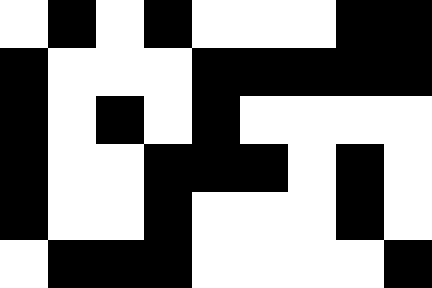[["white", "black", "white", "black", "white", "white", "white", "black", "black"], ["black", "white", "white", "white", "black", "black", "black", "black", "black"], ["black", "white", "black", "white", "black", "white", "white", "white", "white"], ["black", "white", "white", "black", "black", "black", "white", "black", "white"], ["black", "white", "white", "black", "white", "white", "white", "black", "white"], ["white", "black", "black", "black", "white", "white", "white", "white", "black"]]